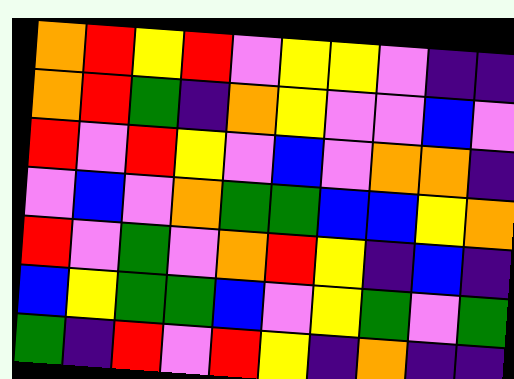[["orange", "red", "yellow", "red", "violet", "yellow", "yellow", "violet", "indigo", "indigo"], ["orange", "red", "green", "indigo", "orange", "yellow", "violet", "violet", "blue", "violet"], ["red", "violet", "red", "yellow", "violet", "blue", "violet", "orange", "orange", "indigo"], ["violet", "blue", "violet", "orange", "green", "green", "blue", "blue", "yellow", "orange"], ["red", "violet", "green", "violet", "orange", "red", "yellow", "indigo", "blue", "indigo"], ["blue", "yellow", "green", "green", "blue", "violet", "yellow", "green", "violet", "green"], ["green", "indigo", "red", "violet", "red", "yellow", "indigo", "orange", "indigo", "indigo"]]